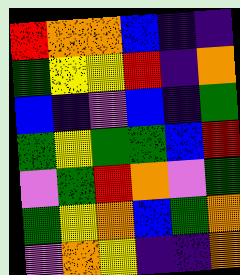[["red", "orange", "orange", "blue", "indigo", "indigo"], ["green", "yellow", "yellow", "red", "indigo", "orange"], ["blue", "indigo", "violet", "blue", "indigo", "green"], ["green", "yellow", "green", "green", "blue", "red"], ["violet", "green", "red", "orange", "violet", "green"], ["green", "yellow", "orange", "blue", "green", "orange"], ["violet", "orange", "yellow", "indigo", "indigo", "orange"]]